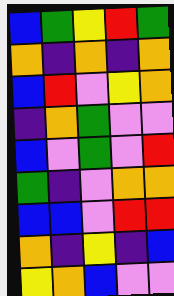[["blue", "green", "yellow", "red", "green"], ["orange", "indigo", "orange", "indigo", "orange"], ["blue", "red", "violet", "yellow", "orange"], ["indigo", "orange", "green", "violet", "violet"], ["blue", "violet", "green", "violet", "red"], ["green", "indigo", "violet", "orange", "orange"], ["blue", "blue", "violet", "red", "red"], ["orange", "indigo", "yellow", "indigo", "blue"], ["yellow", "orange", "blue", "violet", "violet"]]